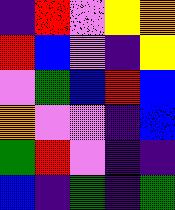[["indigo", "red", "violet", "yellow", "orange"], ["red", "blue", "violet", "indigo", "yellow"], ["violet", "green", "blue", "red", "blue"], ["orange", "violet", "violet", "indigo", "blue"], ["green", "red", "violet", "indigo", "indigo"], ["blue", "indigo", "green", "indigo", "green"]]